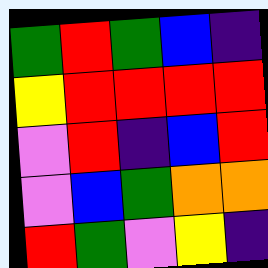[["green", "red", "green", "blue", "indigo"], ["yellow", "red", "red", "red", "red"], ["violet", "red", "indigo", "blue", "red"], ["violet", "blue", "green", "orange", "orange"], ["red", "green", "violet", "yellow", "indigo"]]